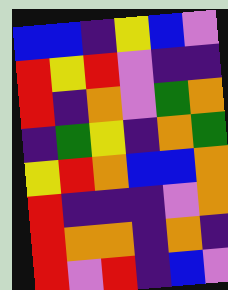[["blue", "blue", "indigo", "yellow", "blue", "violet"], ["red", "yellow", "red", "violet", "indigo", "indigo"], ["red", "indigo", "orange", "violet", "green", "orange"], ["indigo", "green", "yellow", "indigo", "orange", "green"], ["yellow", "red", "orange", "blue", "blue", "orange"], ["red", "indigo", "indigo", "indigo", "violet", "orange"], ["red", "orange", "orange", "indigo", "orange", "indigo"], ["red", "violet", "red", "indigo", "blue", "violet"]]